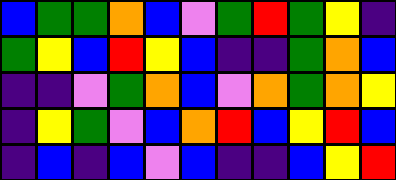[["blue", "green", "green", "orange", "blue", "violet", "green", "red", "green", "yellow", "indigo"], ["green", "yellow", "blue", "red", "yellow", "blue", "indigo", "indigo", "green", "orange", "blue"], ["indigo", "indigo", "violet", "green", "orange", "blue", "violet", "orange", "green", "orange", "yellow"], ["indigo", "yellow", "green", "violet", "blue", "orange", "red", "blue", "yellow", "red", "blue"], ["indigo", "blue", "indigo", "blue", "violet", "blue", "indigo", "indigo", "blue", "yellow", "red"]]